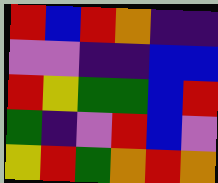[["red", "blue", "red", "orange", "indigo", "indigo"], ["violet", "violet", "indigo", "indigo", "blue", "blue"], ["red", "yellow", "green", "green", "blue", "red"], ["green", "indigo", "violet", "red", "blue", "violet"], ["yellow", "red", "green", "orange", "red", "orange"]]